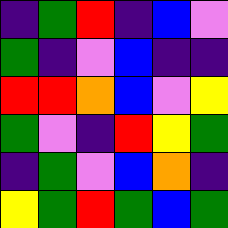[["indigo", "green", "red", "indigo", "blue", "violet"], ["green", "indigo", "violet", "blue", "indigo", "indigo"], ["red", "red", "orange", "blue", "violet", "yellow"], ["green", "violet", "indigo", "red", "yellow", "green"], ["indigo", "green", "violet", "blue", "orange", "indigo"], ["yellow", "green", "red", "green", "blue", "green"]]